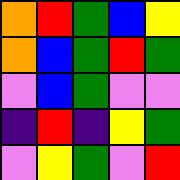[["orange", "red", "green", "blue", "yellow"], ["orange", "blue", "green", "red", "green"], ["violet", "blue", "green", "violet", "violet"], ["indigo", "red", "indigo", "yellow", "green"], ["violet", "yellow", "green", "violet", "red"]]